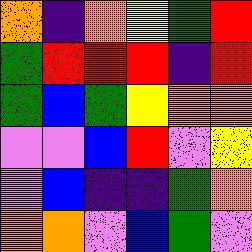[["orange", "indigo", "orange", "yellow", "green", "red"], ["green", "red", "red", "red", "indigo", "red"], ["green", "blue", "green", "yellow", "orange", "orange"], ["violet", "violet", "blue", "red", "violet", "yellow"], ["violet", "blue", "indigo", "indigo", "green", "orange"], ["orange", "orange", "violet", "blue", "green", "violet"]]